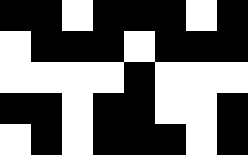[["black", "black", "white", "black", "black", "black", "white", "black"], ["white", "black", "black", "black", "white", "black", "black", "black"], ["white", "white", "white", "white", "black", "white", "white", "white"], ["black", "black", "white", "black", "black", "white", "white", "black"], ["white", "black", "white", "black", "black", "black", "white", "black"]]